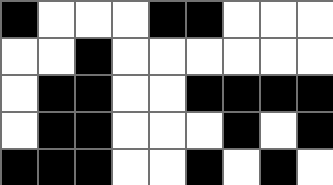[["black", "white", "white", "white", "black", "black", "white", "white", "white"], ["white", "white", "black", "white", "white", "white", "white", "white", "white"], ["white", "black", "black", "white", "white", "black", "black", "black", "black"], ["white", "black", "black", "white", "white", "white", "black", "white", "black"], ["black", "black", "black", "white", "white", "black", "white", "black", "white"]]